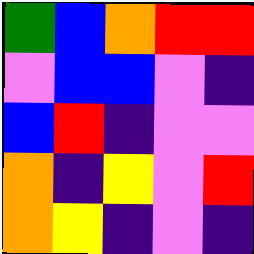[["green", "blue", "orange", "red", "red"], ["violet", "blue", "blue", "violet", "indigo"], ["blue", "red", "indigo", "violet", "violet"], ["orange", "indigo", "yellow", "violet", "red"], ["orange", "yellow", "indigo", "violet", "indigo"]]